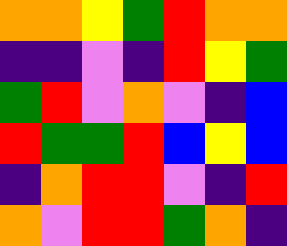[["orange", "orange", "yellow", "green", "red", "orange", "orange"], ["indigo", "indigo", "violet", "indigo", "red", "yellow", "green"], ["green", "red", "violet", "orange", "violet", "indigo", "blue"], ["red", "green", "green", "red", "blue", "yellow", "blue"], ["indigo", "orange", "red", "red", "violet", "indigo", "red"], ["orange", "violet", "red", "red", "green", "orange", "indigo"]]